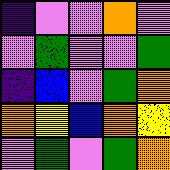[["indigo", "violet", "violet", "orange", "violet"], ["violet", "green", "violet", "violet", "green"], ["indigo", "blue", "violet", "green", "orange"], ["orange", "yellow", "blue", "orange", "yellow"], ["violet", "green", "violet", "green", "orange"]]